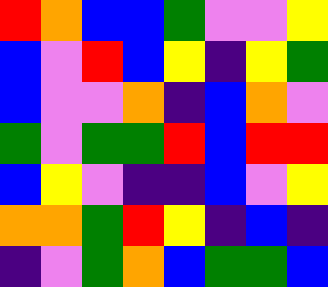[["red", "orange", "blue", "blue", "green", "violet", "violet", "yellow"], ["blue", "violet", "red", "blue", "yellow", "indigo", "yellow", "green"], ["blue", "violet", "violet", "orange", "indigo", "blue", "orange", "violet"], ["green", "violet", "green", "green", "red", "blue", "red", "red"], ["blue", "yellow", "violet", "indigo", "indigo", "blue", "violet", "yellow"], ["orange", "orange", "green", "red", "yellow", "indigo", "blue", "indigo"], ["indigo", "violet", "green", "orange", "blue", "green", "green", "blue"]]